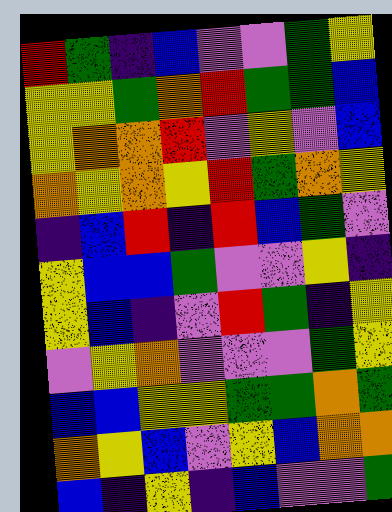[["red", "green", "indigo", "blue", "violet", "violet", "green", "yellow"], ["yellow", "yellow", "green", "orange", "red", "green", "green", "blue"], ["yellow", "orange", "orange", "red", "violet", "yellow", "violet", "blue"], ["orange", "yellow", "orange", "yellow", "red", "green", "orange", "yellow"], ["indigo", "blue", "red", "indigo", "red", "blue", "green", "violet"], ["yellow", "blue", "blue", "green", "violet", "violet", "yellow", "indigo"], ["yellow", "blue", "indigo", "violet", "red", "green", "indigo", "yellow"], ["violet", "yellow", "orange", "violet", "violet", "violet", "green", "yellow"], ["blue", "blue", "yellow", "yellow", "green", "green", "orange", "green"], ["orange", "yellow", "blue", "violet", "yellow", "blue", "orange", "orange"], ["blue", "indigo", "yellow", "indigo", "blue", "violet", "violet", "green"]]